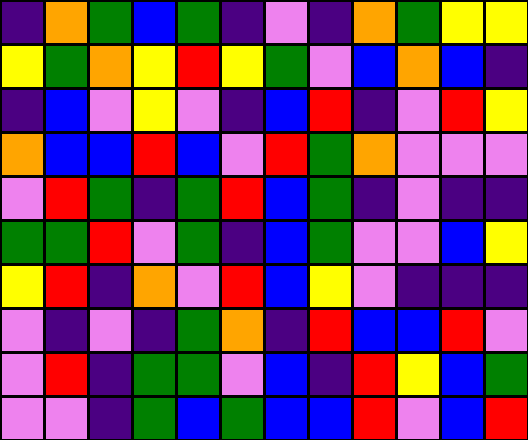[["indigo", "orange", "green", "blue", "green", "indigo", "violet", "indigo", "orange", "green", "yellow", "yellow"], ["yellow", "green", "orange", "yellow", "red", "yellow", "green", "violet", "blue", "orange", "blue", "indigo"], ["indigo", "blue", "violet", "yellow", "violet", "indigo", "blue", "red", "indigo", "violet", "red", "yellow"], ["orange", "blue", "blue", "red", "blue", "violet", "red", "green", "orange", "violet", "violet", "violet"], ["violet", "red", "green", "indigo", "green", "red", "blue", "green", "indigo", "violet", "indigo", "indigo"], ["green", "green", "red", "violet", "green", "indigo", "blue", "green", "violet", "violet", "blue", "yellow"], ["yellow", "red", "indigo", "orange", "violet", "red", "blue", "yellow", "violet", "indigo", "indigo", "indigo"], ["violet", "indigo", "violet", "indigo", "green", "orange", "indigo", "red", "blue", "blue", "red", "violet"], ["violet", "red", "indigo", "green", "green", "violet", "blue", "indigo", "red", "yellow", "blue", "green"], ["violet", "violet", "indigo", "green", "blue", "green", "blue", "blue", "red", "violet", "blue", "red"]]